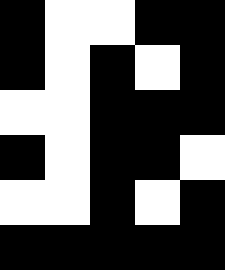[["black", "white", "white", "black", "black"], ["black", "white", "black", "white", "black"], ["white", "white", "black", "black", "black"], ["black", "white", "black", "black", "white"], ["white", "white", "black", "white", "black"], ["black", "black", "black", "black", "black"]]